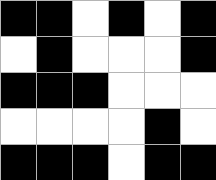[["black", "black", "white", "black", "white", "black"], ["white", "black", "white", "white", "white", "black"], ["black", "black", "black", "white", "white", "white"], ["white", "white", "white", "white", "black", "white"], ["black", "black", "black", "white", "black", "black"]]